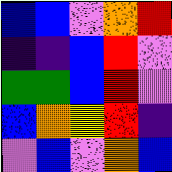[["blue", "blue", "violet", "orange", "red"], ["indigo", "indigo", "blue", "red", "violet"], ["green", "green", "blue", "red", "violet"], ["blue", "orange", "yellow", "red", "indigo"], ["violet", "blue", "violet", "orange", "blue"]]